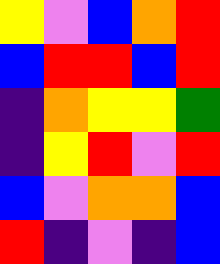[["yellow", "violet", "blue", "orange", "red"], ["blue", "red", "red", "blue", "red"], ["indigo", "orange", "yellow", "yellow", "green"], ["indigo", "yellow", "red", "violet", "red"], ["blue", "violet", "orange", "orange", "blue"], ["red", "indigo", "violet", "indigo", "blue"]]